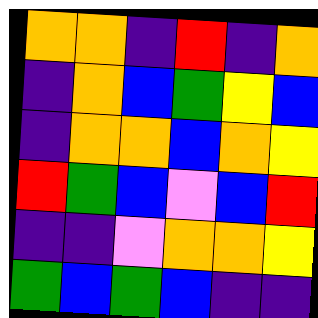[["orange", "orange", "indigo", "red", "indigo", "orange"], ["indigo", "orange", "blue", "green", "yellow", "blue"], ["indigo", "orange", "orange", "blue", "orange", "yellow"], ["red", "green", "blue", "violet", "blue", "red"], ["indigo", "indigo", "violet", "orange", "orange", "yellow"], ["green", "blue", "green", "blue", "indigo", "indigo"]]